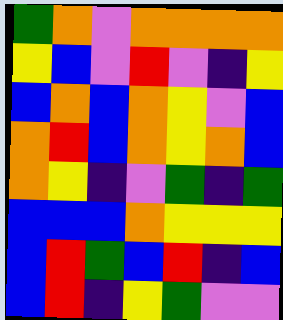[["green", "orange", "violet", "orange", "orange", "orange", "orange"], ["yellow", "blue", "violet", "red", "violet", "indigo", "yellow"], ["blue", "orange", "blue", "orange", "yellow", "violet", "blue"], ["orange", "red", "blue", "orange", "yellow", "orange", "blue"], ["orange", "yellow", "indigo", "violet", "green", "indigo", "green"], ["blue", "blue", "blue", "orange", "yellow", "yellow", "yellow"], ["blue", "red", "green", "blue", "red", "indigo", "blue"], ["blue", "red", "indigo", "yellow", "green", "violet", "violet"]]